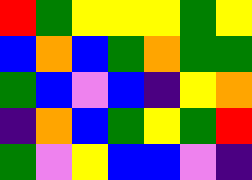[["red", "green", "yellow", "yellow", "yellow", "green", "yellow"], ["blue", "orange", "blue", "green", "orange", "green", "green"], ["green", "blue", "violet", "blue", "indigo", "yellow", "orange"], ["indigo", "orange", "blue", "green", "yellow", "green", "red"], ["green", "violet", "yellow", "blue", "blue", "violet", "indigo"]]